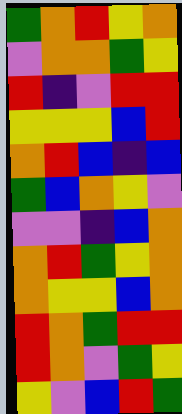[["green", "orange", "red", "yellow", "orange"], ["violet", "orange", "orange", "green", "yellow"], ["red", "indigo", "violet", "red", "red"], ["yellow", "yellow", "yellow", "blue", "red"], ["orange", "red", "blue", "indigo", "blue"], ["green", "blue", "orange", "yellow", "violet"], ["violet", "violet", "indigo", "blue", "orange"], ["orange", "red", "green", "yellow", "orange"], ["orange", "yellow", "yellow", "blue", "orange"], ["red", "orange", "green", "red", "red"], ["red", "orange", "violet", "green", "yellow"], ["yellow", "violet", "blue", "red", "green"]]